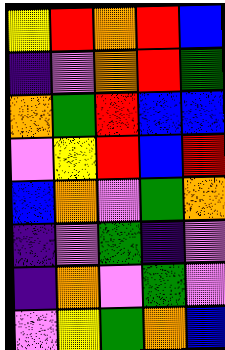[["yellow", "red", "orange", "red", "blue"], ["indigo", "violet", "orange", "red", "green"], ["orange", "green", "red", "blue", "blue"], ["violet", "yellow", "red", "blue", "red"], ["blue", "orange", "violet", "green", "orange"], ["indigo", "violet", "green", "indigo", "violet"], ["indigo", "orange", "violet", "green", "violet"], ["violet", "yellow", "green", "orange", "blue"]]